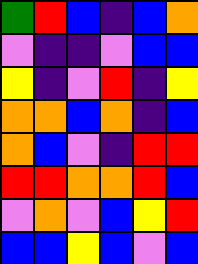[["green", "red", "blue", "indigo", "blue", "orange"], ["violet", "indigo", "indigo", "violet", "blue", "blue"], ["yellow", "indigo", "violet", "red", "indigo", "yellow"], ["orange", "orange", "blue", "orange", "indigo", "blue"], ["orange", "blue", "violet", "indigo", "red", "red"], ["red", "red", "orange", "orange", "red", "blue"], ["violet", "orange", "violet", "blue", "yellow", "red"], ["blue", "blue", "yellow", "blue", "violet", "blue"]]